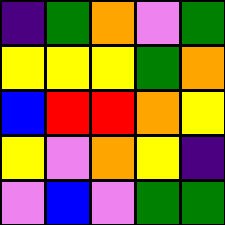[["indigo", "green", "orange", "violet", "green"], ["yellow", "yellow", "yellow", "green", "orange"], ["blue", "red", "red", "orange", "yellow"], ["yellow", "violet", "orange", "yellow", "indigo"], ["violet", "blue", "violet", "green", "green"]]